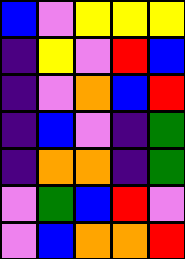[["blue", "violet", "yellow", "yellow", "yellow"], ["indigo", "yellow", "violet", "red", "blue"], ["indigo", "violet", "orange", "blue", "red"], ["indigo", "blue", "violet", "indigo", "green"], ["indigo", "orange", "orange", "indigo", "green"], ["violet", "green", "blue", "red", "violet"], ["violet", "blue", "orange", "orange", "red"]]